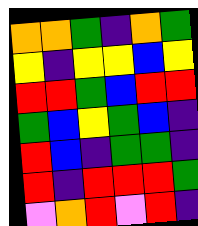[["orange", "orange", "green", "indigo", "orange", "green"], ["yellow", "indigo", "yellow", "yellow", "blue", "yellow"], ["red", "red", "green", "blue", "red", "red"], ["green", "blue", "yellow", "green", "blue", "indigo"], ["red", "blue", "indigo", "green", "green", "indigo"], ["red", "indigo", "red", "red", "red", "green"], ["violet", "orange", "red", "violet", "red", "indigo"]]